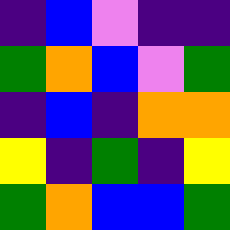[["indigo", "blue", "violet", "indigo", "indigo"], ["green", "orange", "blue", "violet", "green"], ["indigo", "blue", "indigo", "orange", "orange"], ["yellow", "indigo", "green", "indigo", "yellow"], ["green", "orange", "blue", "blue", "green"]]